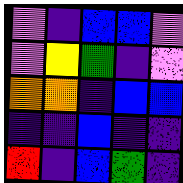[["violet", "indigo", "blue", "blue", "violet"], ["violet", "yellow", "green", "indigo", "violet"], ["orange", "orange", "indigo", "blue", "blue"], ["indigo", "indigo", "blue", "indigo", "indigo"], ["red", "indigo", "blue", "green", "indigo"]]